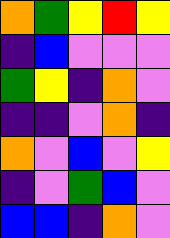[["orange", "green", "yellow", "red", "yellow"], ["indigo", "blue", "violet", "violet", "violet"], ["green", "yellow", "indigo", "orange", "violet"], ["indigo", "indigo", "violet", "orange", "indigo"], ["orange", "violet", "blue", "violet", "yellow"], ["indigo", "violet", "green", "blue", "violet"], ["blue", "blue", "indigo", "orange", "violet"]]